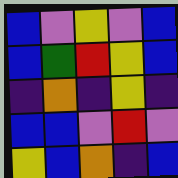[["blue", "violet", "yellow", "violet", "blue"], ["blue", "green", "red", "yellow", "blue"], ["indigo", "orange", "indigo", "yellow", "indigo"], ["blue", "blue", "violet", "red", "violet"], ["yellow", "blue", "orange", "indigo", "blue"]]